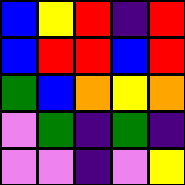[["blue", "yellow", "red", "indigo", "red"], ["blue", "red", "red", "blue", "red"], ["green", "blue", "orange", "yellow", "orange"], ["violet", "green", "indigo", "green", "indigo"], ["violet", "violet", "indigo", "violet", "yellow"]]